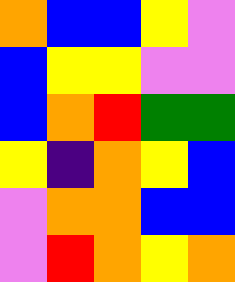[["orange", "blue", "blue", "yellow", "violet"], ["blue", "yellow", "yellow", "violet", "violet"], ["blue", "orange", "red", "green", "green"], ["yellow", "indigo", "orange", "yellow", "blue"], ["violet", "orange", "orange", "blue", "blue"], ["violet", "red", "orange", "yellow", "orange"]]